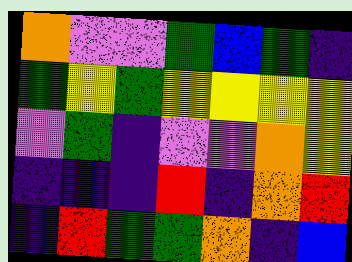[["orange", "violet", "violet", "green", "blue", "green", "indigo"], ["green", "yellow", "green", "yellow", "yellow", "yellow", "yellow"], ["violet", "green", "indigo", "violet", "violet", "orange", "yellow"], ["indigo", "indigo", "indigo", "red", "indigo", "orange", "red"], ["indigo", "red", "green", "green", "orange", "indigo", "blue"]]